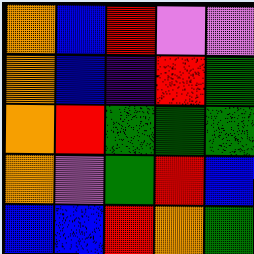[["orange", "blue", "red", "violet", "violet"], ["orange", "blue", "indigo", "red", "green"], ["orange", "red", "green", "green", "green"], ["orange", "violet", "green", "red", "blue"], ["blue", "blue", "red", "orange", "green"]]